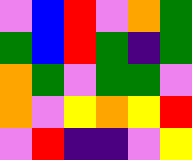[["violet", "blue", "red", "violet", "orange", "green"], ["green", "blue", "red", "green", "indigo", "green"], ["orange", "green", "violet", "green", "green", "violet"], ["orange", "violet", "yellow", "orange", "yellow", "red"], ["violet", "red", "indigo", "indigo", "violet", "yellow"]]